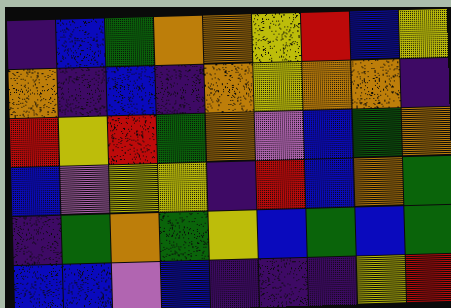[["indigo", "blue", "green", "orange", "orange", "yellow", "red", "blue", "yellow"], ["orange", "indigo", "blue", "indigo", "orange", "yellow", "orange", "orange", "indigo"], ["red", "yellow", "red", "green", "orange", "violet", "blue", "green", "orange"], ["blue", "violet", "yellow", "yellow", "indigo", "red", "blue", "orange", "green"], ["indigo", "green", "orange", "green", "yellow", "blue", "green", "blue", "green"], ["blue", "blue", "violet", "blue", "indigo", "indigo", "indigo", "yellow", "red"]]